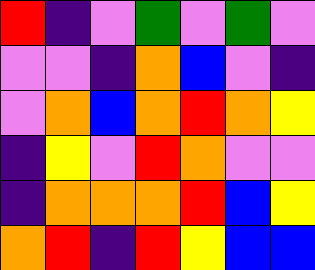[["red", "indigo", "violet", "green", "violet", "green", "violet"], ["violet", "violet", "indigo", "orange", "blue", "violet", "indigo"], ["violet", "orange", "blue", "orange", "red", "orange", "yellow"], ["indigo", "yellow", "violet", "red", "orange", "violet", "violet"], ["indigo", "orange", "orange", "orange", "red", "blue", "yellow"], ["orange", "red", "indigo", "red", "yellow", "blue", "blue"]]